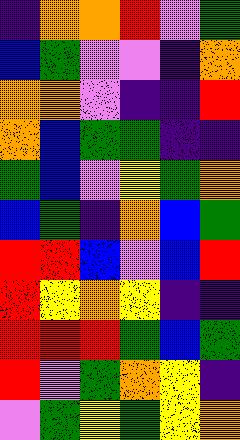[["indigo", "orange", "orange", "red", "violet", "green"], ["blue", "green", "violet", "violet", "indigo", "orange"], ["orange", "orange", "violet", "indigo", "indigo", "red"], ["orange", "blue", "green", "green", "indigo", "indigo"], ["green", "blue", "violet", "yellow", "green", "orange"], ["blue", "green", "indigo", "orange", "blue", "green"], ["red", "red", "blue", "violet", "blue", "red"], ["red", "yellow", "orange", "yellow", "indigo", "indigo"], ["red", "red", "red", "green", "blue", "green"], ["red", "violet", "green", "orange", "yellow", "indigo"], ["violet", "green", "yellow", "green", "yellow", "orange"]]